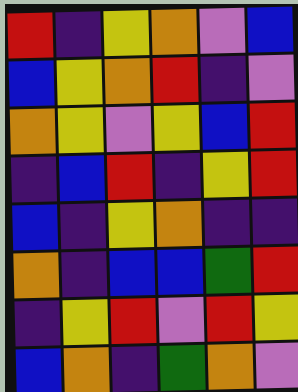[["red", "indigo", "yellow", "orange", "violet", "blue"], ["blue", "yellow", "orange", "red", "indigo", "violet"], ["orange", "yellow", "violet", "yellow", "blue", "red"], ["indigo", "blue", "red", "indigo", "yellow", "red"], ["blue", "indigo", "yellow", "orange", "indigo", "indigo"], ["orange", "indigo", "blue", "blue", "green", "red"], ["indigo", "yellow", "red", "violet", "red", "yellow"], ["blue", "orange", "indigo", "green", "orange", "violet"]]